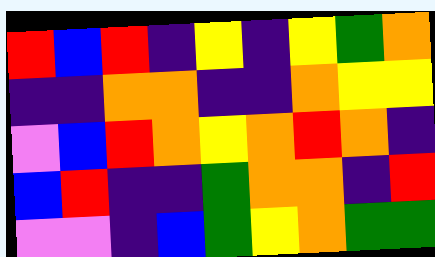[["red", "blue", "red", "indigo", "yellow", "indigo", "yellow", "green", "orange"], ["indigo", "indigo", "orange", "orange", "indigo", "indigo", "orange", "yellow", "yellow"], ["violet", "blue", "red", "orange", "yellow", "orange", "red", "orange", "indigo"], ["blue", "red", "indigo", "indigo", "green", "orange", "orange", "indigo", "red"], ["violet", "violet", "indigo", "blue", "green", "yellow", "orange", "green", "green"]]